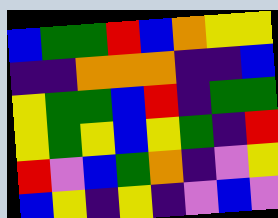[["blue", "green", "green", "red", "blue", "orange", "yellow", "yellow"], ["indigo", "indigo", "orange", "orange", "orange", "indigo", "indigo", "blue"], ["yellow", "green", "green", "blue", "red", "indigo", "green", "green"], ["yellow", "green", "yellow", "blue", "yellow", "green", "indigo", "red"], ["red", "violet", "blue", "green", "orange", "indigo", "violet", "yellow"], ["blue", "yellow", "indigo", "yellow", "indigo", "violet", "blue", "violet"]]